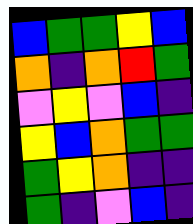[["blue", "green", "green", "yellow", "blue"], ["orange", "indigo", "orange", "red", "green"], ["violet", "yellow", "violet", "blue", "indigo"], ["yellow", "blue", "orange", "green", "green"], ["green", "yellow", "orange", "indigo", "indigo"], ["green", "indigo", "violet", "blue", "indigo"]]